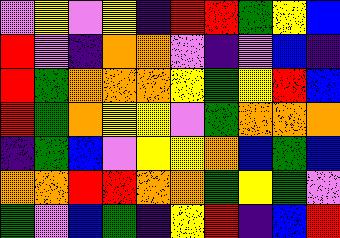[["violet", "yellow", "violet", "yellow", "indigo", "red", "red", "green", "yellow", "blue"], ["red", "violet", "indigo", "orange", "orange", "violet", "indigo", "violet", "blue", "indigo"], ["red", "green", "orange", "orange", "orange", "yellow", "green", "yellow", "red", "blue"], ["red", "green", "orange", "yellow", "yellow", "violet", "green", "orange", "orange", "orange"], ["indigo", "green", "blue", "violet", "yellow", "yellow", "orange", "blue", "green", "blue"], ["orange", "orange", "red", "red", "orange", "orange", "green", "yellow", "green", "violet"], ["green", "violet", "blue", "green", "indigo", "yellow", "red", "indigo", "blue", "red"]]